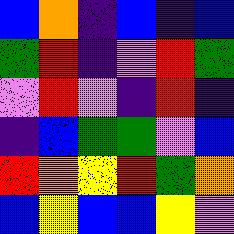[["blue", "orange", "indigo", "blue", "indigo", "blue"], ["green", "red", "indigo", "violet", "red", "green"], ["violet", "red", "violet", "indigo", "red", "indigo"], ["indigo", "blue", "green", "green", "violet", "blue"], ["red", "orange", "yellow", "red", "green", "orange"], ["blue", "yellow", "blue", "blue", "yellow", "violet"]]